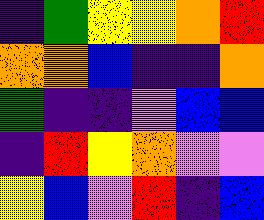[["indigo", "green", "yellow", "yellow", "orange", "red"], ["orange", "orange", "blue", "indigo", "indigo", "orange"], ["green", "indigo", "indigo", "violet", "blue", "blue"], ["indigo", "red", "yellow", "orange", "violet", "violet"], ["yellow", "blue", "violet", "red", "indigo", "blue"]]